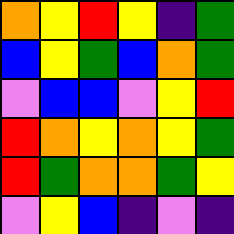[["orange", "yellow", "red", "yellow", "indigo", "green"], ["blue", "yellow", "green", "blue", "orange", "green"], ["violet", "blue", "blue", "violet", "yellow", "red"], ["red", "orange", "yellow", "orange", "yellow", "green"], ["red", "green", "orange", "orange", "green", "yellow"], ["violet", "yellow", "blue", "indigo", "violet", "indigo"]]